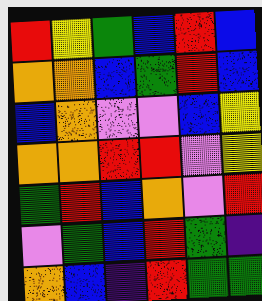[["red", "yellow", "green", "blue", "red", "blue"], ["orange", "orange", "blue", "green", "red", "blue"], ["blue", "orange", "violet", "violet", "blue", "yellow"], ["orange", "orange", "red", "red", "violet", "yellow"], ["green", "red", "blue", "orange", "violet", "red"], ["violet", "green", "blue", "red", "green", "indigo"], ["orange", "blue", "indigo", "red", "green", "green"]]